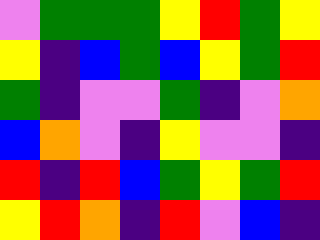[["violet", "green", "green", "green", "yellow", "red", "green", "yellow"], ["yellow", "indigo", "blue", "green", "blue", "yellow", "green", "red"], ["green", "indigo", "violet", "violet", "green", "indigo", "violet", "orange"], ["blue", "orange", "violet", "indigo", "yellow", "violet", "violet", "indigo"], ["red", "indigo", "red", "blue", "green", "yellow", "green", "red"], ["yellow", "red", "orange", "indigo", "red", "violet", "blue", "indigo"]]